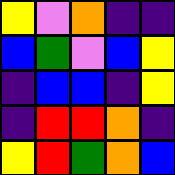[["yellow", "violet", "orange", "indigo", "indigo"], ["blue", "green", "violet", "blue", "yellow"], ["indigo", "blue", "blue", "indigo", "yellow"], ["indigo", "red", "red", "orange", "indigo"], ["yellow", "red", "green", "orange", "blue"]]